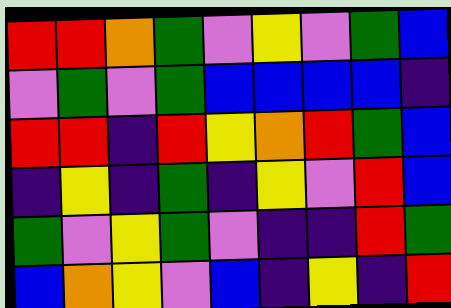[["red", "red", "orange", "green", "violet", "yellow", "violet", "green", "blue"], ["violet", "green", "violet", "green", "blue", "blue", "blue", "blue", "indigo"], ["red", "red", "indigo", "red", "yellow", "orange", "red", "green", "blue"], ["indigo", "yellow", "indigo", "green", "indigo", "yellow", "violet", "red", "blue"], ["green", "violet", "yellow", "green", "violet", "indigo", "indigo", "red", "green"], ["blue", "orange", "yellow", "violet", "blue", "indigo", "yellow", "indigo", "red"]]